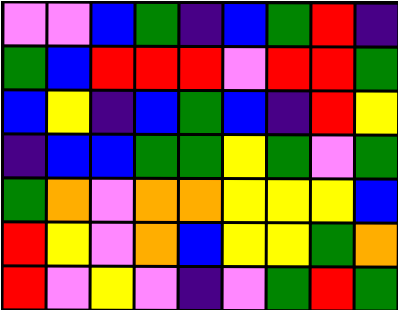[["violet", "violet", "blue", "green", "indigo", "blue", "green", "red", "indigo"], ["green", "blue", "red", "red", "red", "violet", "red", "red", "green"], ["blue", "yellow", "indigo", "blue", "green", "blue", "indigo", "red", "yellow"], ["indigo", "blue", "blue", "green", "green", "yellow", "green", "violet", "green"], ["green", "orange", "violet", "orange", "orange", "yellow", "yellow", "yellow", "blue"], ["red", "yellow", "violet", "orange", "blue", "yellow", "yellow", "green", "orange"], ["red", "violet", "yellow", "violet", "indigo", "violet", "green", "red", "green"]]